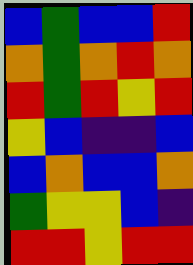[["blue", "green", "blue", "blue", "red"], ["orange", "green", "orange", "red", "orange"], ["red", "green", "red", "yellow", "red"], ["yellow", "blue", "indigo", "indigo", "blue"], ["blue", "orange", "blue", "blue", "orange"], ["green", "yellow", "yellow", "blue", "indigo"], ["red", "red", "yellow", "red", "red"]]